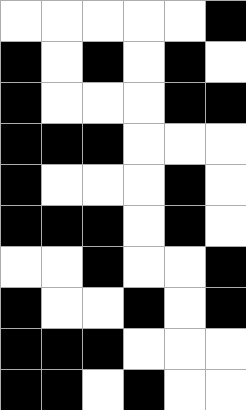[["white", "white", "white", "white", "white", "black"], ["black", "white", "black", "white", "black", "white"], ["black", "white", "white", "white", "black", "black"], ["black", "black", "black", "white", "white", "white"], ["black", "white", "white", "white", "black", "white"], ["black", "black", "black", "white", "black", "white"], ["white", "white", "black", "white", "white", "black"], ["black", "white", "white", "black", "white", "black"], ["black", "black", "black", "white", "white", "white"], ["black", "black", "white", "black", "white", "white"]]